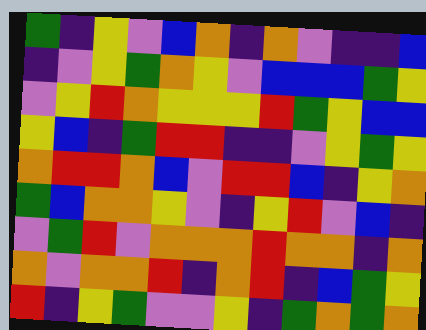[["green", "indigo", "yellow", "violet", "blue", "orange", "indigo", "orange", "violet", "indigo", "indigo", "blue"], ["indigo", "violet", "yellow", "green", "orange", "yellow", "violet", "blue", "blue", "blue", "green", "yellow"], ["violet", "yellow", "red", "orange", "yellow", "yellow", "yellow", "red", "green", "yellow", "blue", "blue"], ["yellow", "blue", "indigo", "green", "red", "red", "indigo", "indigo", "violet", "yellow", "green", "yellow"], ["orange", "red", "red", "orange", "blue", "violet", "red", "red", "blue", "indigo", "yellow", "orange"], ["green", "blue", "orange", "orange", "yellow", "violet", "indigo", "yellow", "red", "violet", "blue", "indigo"], ["violet", "green", "red", "violet", "orange", "orange", "orange", "red", "orange", "orange", "indigo", "orange"], ["orange", "violet", "orange", "orange", "red", "indigo", "orange", "red", "indigo", "blue", "green", "yellow"], ["red", "indigo", "yellow", "green", "violet", "violet", "yellow", "indigo", "green", "orange", "green", "orange"]]